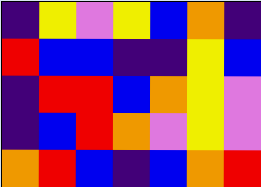[["indigo", "yellow", "violet", "yellow", "blue", "orange", "indigo"], ["red", "blue", "blue", "indigo", "indigo", "yellow", "blue"], ["indigo", "red", "red", "blue", "orange", "yellow", "violet"], ["indigo", "blue", "red", "orange", "violet", "yellow", "violet"], ["orange", "red", "blue", "indigo", "blue", "orange", "red"]]